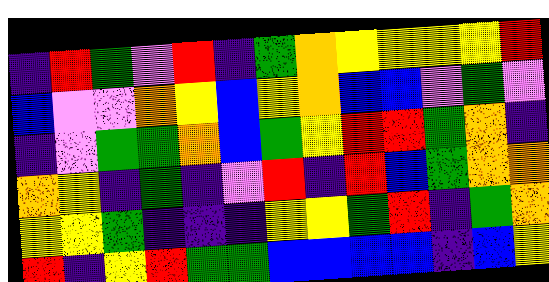[["indigo", "red", "green", "violet", "red", "indigo", "green", "orange", "yellow", "yellow", "yellow", "yellow", "red"], ["blue", "violet", "violet", "orange", "yellow", "blue", "yellow", "orange", "blue", "blue", "violet", "green", "violet"], ["indigo", "violet", "green", "green", "orange", "blue", "green", "yellow", "red", "red", "green", "orange", "indigo"], ["orange", "yellow", "indigo", "green", "indigo", "violet", "red", "indigo", "red", "blue", "green", "orange", "orange"], ["yellow", "yellow", "green", "indigo", "indigo", "indigo", "yellow", "yellow", "green", "red", "indigo", "green", "orange"], ["red", "indigo", "yellow", "red", "green", "green", "blue", "blue", "blue", "blue", "indigo", "blue", "yellow"]]